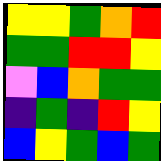[["yellow", "yellow", "green", "orange", "red"], ["green", "green", "red", "red", "yellow"], ["violet", "blue", "orange", "green", "green"], ["indigo", "green", "indigo", "red", "yellow"], ["blue", "yellow", "green", "blue", "green"]]